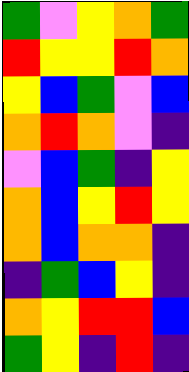[["green", "violet", "yellow", "orange", "green"], ["red", "yellow", "yellow", "red", "orange"], ["yellow", "blue", "green", "violet", "blue"], ["orange", "red", "orange", "violet", "indigo"], ["violet", "blue", "green", "indigo", "yellow"], ["orange", "blue", "yellow", "red", "yellow"], ["orange", "blue", "orange", "orange", "indigo"], ["indigo", "green", "blue", "yellow", "indigo"], ["orange", "yellow", "red", "red", "blue"], ["green", "yellow", "indigo", "red", "indigo"]]